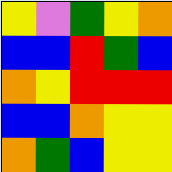[["yellow", "violet", "green", "yellow", "orange"], ["blue", "blue", "red", "green", "blue"], ["orange", "yellow", "red", "red", "red"], ["blue", "blue", "orange", "yellow", "yellow"], ["orange", "green", "blue", "yellow", "yellow"]]